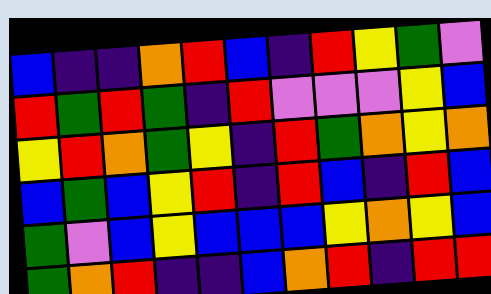[["blue", "indigo", "indigo", "orange", "red", "blue", "indigo", "red", "yellow", "green", "violet"], ["red", "green", "red", "green", "indigo", "red", "violet", "violet", "violet", "yellow", "blue"], ["yellow", "red", "orange", "green", "yellow", "indigo", "red", "green", "orange", "yellow", "orange"], ["blue", "green", "blue", "yellow", "red", "indigo", "red", "blue", "indigo", "red", "blue"], ["green", "violet", "blue", "yellow", "blue", "blue", "blue", "yellow", "orange", "yellow", "blue"], ["green", "orange", "red", "indigo", "indigo", "blue", "orange", "red", "indigo", "red", "red"]]